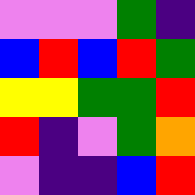[["violet", "violet", "violet", "green", "indigo"], ["blue", "red", "blue", "red", "green"], ["yellow", "yellow", "green", "green", "red"], ["red", "indigo", "violet", "green", "orange"], ["violet", "indigo", "indigo", "blue", "red"]]